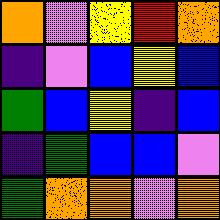[["orange", "violet", "yellow", "red", "orange"], ["indigo", "violet", "blue", "yellow", "blue"], ["green", "blue", "yellow", "indigo", "blue"], ["indigo", "green", "blue", "blue", "violet"], ["green", "orange", "orange", "violet", "orange"]]